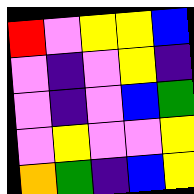[["red", "violet", "yellow", "yellow", "blue"], ["violet", "indigo", "violet", "yellow", "indigo"], ["violet", "indigo", "violet", "blue", "green"], ["violet", "yellow", "violet", "violet", "yellow"], ["orange", "green", "indigo", "blue", "yellow"]]